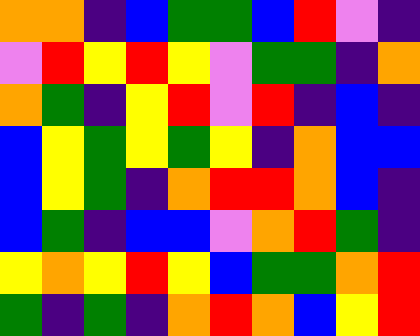[["orange", "orange", "indigo", "blue", "green", "green", "blue", "red", "violet", "indigo"], ["violet", "red", "yellow", "red", "yellow", "violet", "green", "green", "indigo", "orange"], ["orange", "green", "indigo", "yellow", "red", "violet", "red", "indigo", "blue", "indigo"], ["blue", "yellow", "green", "yellow", "green", "yellow", "indigo", "orange", "blue", "blue"], ["blue", "yellow", "green", "indigo", "orange", "red", "red", "orange", "blue", "indigo"], ["blue", "green", "indigo", "blue", "blue", "violet", "orange", "red", "green", "indigo"], ["yellow", "orange", "yellow", "red", "yellow", "blue", "green", "green", "orange", "red"], ["green", "indigo", "green", "indigo", "orange", "red", "orange", "blue", "yellow", "red"]]